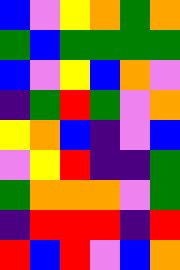[["blue", "violet", "yellow", "orange", "green", "orange"], ["green", "blue", "green", "green", "green", "green"], ["blue", "violet", "yellow", "blue", "orange", "violet"], ["indigo", "green", "red", "green", "violet", "orange"], ["yellow", "orange", "blue", "indigo", "violet", "blue"], ["violet", "yellow", "red", "indigo", "indigo", "green"], ["green", "orange", "orange", "orange", "violet", "green"], ["indigo", "red", "red", "red", "indigo", "red"], ["red", "blue", "red", "violet", "blue", "orange"]]